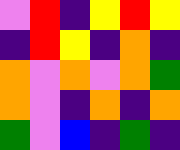[["violet", "red", "indigo", "yellow", "red", "yellow"], ["indigo", "red", "yellow", "indigo", "orange", "indigo"], ["orange", "violet", "orange", "violet", "orange", "green"], ["orange", "violet", "indigo", "orange", "indigo", "orange"], ["green", "violet", "blue", "indigo", "green", "indigo"]]